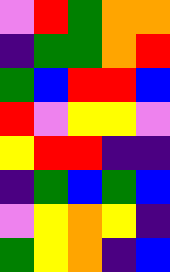[["violet", "red", "green", "orange", "orange"], ["indigo", "green", "green", "orange", "red"], ["green", "blue", "red", "red", "blue"], ["red", "violet", "yellow", "yellow", "violet"], ["yellow", "red", "red", "indigo", "indigo"], ["indigo", "green", "blue", "green", "blue"], ["violet", "yellow", "orange", "yellow", "indigo"], ["green", "yellow", "orange", "indigo", "blue"]]